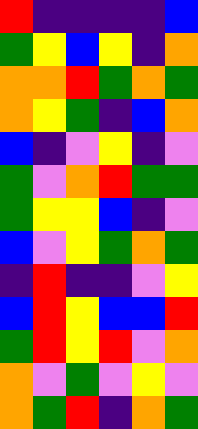[["red", "indigo", "indigo", "indigo", "indigo", "blue"], ["green", "yellow", "blue", "yellow", "indigo", "orange"], ["orange", "orange", "red", "green", "orange", "green"], ["orange", "yellow", "green", "indigo", "blue", "orange"], ["blue", "indigo", "violet", "yellow", "indigo", "violet"], ["green", "violet", "orange", "red", "green", "green"], ["green", "yellow", "yellow", "blue", "indigo", "violet"], ["blue", "violet", "yellow", "green", "orange", "green"], ["indigo", "red", "indigo", "indigo", "violet", "yellow"], ["blue", "red", "yellow", "blue", "blue", "red"], ["green", "red", "yellow", "red", "violet", "orange"], ["orange", "violet", "green", "violet", "yellow", "violet"], ["orange", "green", "red", "indigo", "orange", "green"]]